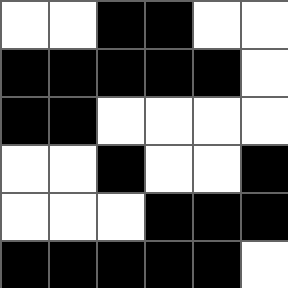[["white", "white", "black", "black", "white", "white"], ["black", "black", "black", "black", "black", "white"], ["black", "black", "white", "white", "white", "white"], ["white", "white", "black", "white", "white", "black"], ["white", "white", "white", "black", "black", "black"], ["black", "black", "black", "black", "black", "white"]]